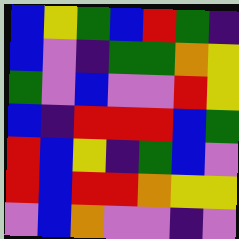[["blue", "yellow", "green", "blue", "red", "green", "indigo"], ["blue", "violet", "indigo", "green", "green", "orange", "yellow"], ["green", "violet", "blue", "violet", "violet", "red", "yellow"], ["blue", "indigo", "red", "red", "red", "blue", "green"], ["red", "blue", "yellow", "indigo", "green", "blue", "violet"], ["red", "blue", "red", "red", "orange", "yellow", "yellow"], ["violet", "blue", "orange", "violet", "violet", "indigo", "violet"]]